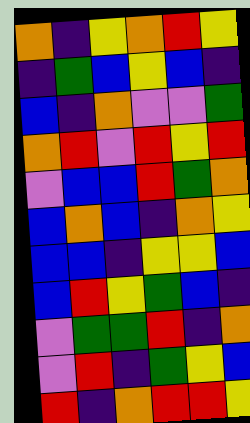[["orange", "indigo", "yellow", "orange", "red", "yellow"], ["indigo", "green", "blue", "yellow", "blue", "indigo"], ["blue", "indigo", "orange", "violet", "violet", "green"], ["orange", "red", "violet", "red", "yellow", "red"], ["violet", "blue", "blue", "red", "green", "orange"], ["blue", "orange", "blue", "indigo", "orange", "yellow"], ["blue", "blue", "indigo", "yellow", "yellow", "blue"], ["blue", "red", "yellow", "green", "blue", "indigo"], ["violet", "green", "green", "red", "indigo", "orange"], ["violet", "red", "indigo", "green", "yellow", "blue"], ["red", "indigo", "orange", "red", "red", "yellow"]]